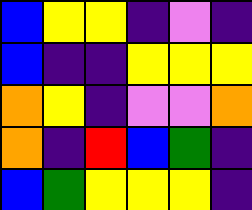[["blue", "yellow", "yellow", "indigo", "violet", "indigo"], ["blue", "indigo", "indigo", "yellow", "yellow", "yellow"], ["orange", "yellow", "indigo", "violet", "violet", "orange"], ["orange", "indigo", "red", "blue", "green", "indigo"], ["blue", "green", "yellow", "yellow", "yellow", "indigo"]]